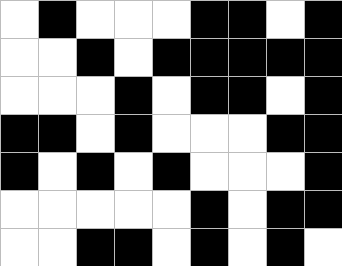[["white", "black", "white", "white", "white", "black", "black", "white", "black"], ["white", "white", "black", "white", "black", "black", "black", "black", "black"], ["white", "white", "white", "black", "white", "black", "black", "white", "black"], ["black", "black", "white", "black", "white", "white", "white", "black", "black"], ["black", "white", "black", "white", "black", "white", "white", "white", "black"], ["white", "white", "white", "white", "white", "black", "white", "black", "black"], ["white", "white", "black", "black", "white", "black", "white", "black", "white"]]